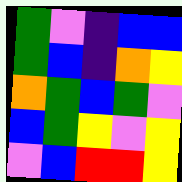[["green", "violet", "indigo", "blue", "blue"], ["green", "blue", "indigo", "orange", "yellow"], ["orange", "green", "blue", "green", "violet"], ["blue", "green", "yellow", "violet", "yellow"], ["violet", "blue", "red", "red", "yellow"]]